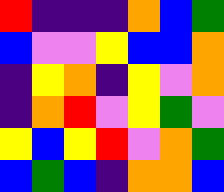[["red", "indigo", "indigo", "indigo", "orange", "blue", "green"], ["blue", "violet", "violet", "yellow", "blue", "blue", "orange"], ["indigo", "yellow", "orange", "indigo", "yellow", "violet", "orange"], ["indigo", "orange", "red", "violet", "yellow", "green", "violet"], ["yellow", "blue", "yellow", "red", "violet", "orange", "green"], ["blue", "green", "blue", "indigo", "orange", "orange", "blue"]]